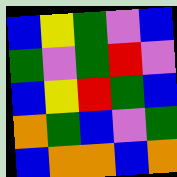[["blue", "yellow", "green", "violet", "blue"], ["green", "violet", "green", "red", "violet"], ["blue", "yellow", "red", "green", "blue"], ["orange", "green", "blue", "violet", "green"], ["blue", "orange", "orange", "blue", "orange"]]